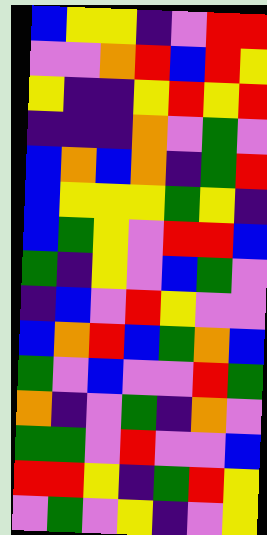[["blue", "yellow", "yellow", "indigo", "violet", "red", "red"], ["violet", "violet", "orange", "red", "blue", "red", "yellow"], ["yellow", "indigo", "indigo", "yellow", "red", "yellow", "red"], ["indigo", "indigo", "indigo", "orange", "violet", "green", "violet"], ["blue", "orange", "blue", "orange", "indigo", "green", "red"], ["blue", "yellow", "yellow", "yellow", "green", "yellow", "indigo"], ["blue", "green", "yellow", "violet", "red", "red", "blue"], ["green", "indigo", "yellow", "violet", "blue", "green", "violet"], ["indigo", "blue", "violet", "red", "yellow", "violet", "violet"], ["blue", "orange", "red", "blue", "green", "orange", "blue"], ["green", "violet", "blue", "violet", "violet", "red", "green"], ["orange", "indigo", "violet", "green", "indigo", "orange", "violet"], ["green", "green", "violet", "red", "violet", "violet", "blue"], ["red", "red", "yellow", "indigo", "green", "red", "yellow"], ["violet", "green", "violet", "yellow", "indigo", "violet", "yellow"]]